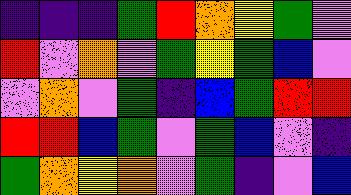[["indigo", "indigo", "indigo", "green", "red", "orange", "yellow", "green", "violet"], ["red", "violet", "orange", "violet", "green", "yellow", "green", "blue", "violet"], ["violet", "orange", "violet", "green", "indigo", "blue", "green", "red", "red"], ["red", "red", "blue", "green", "violet", "green", "blue", "violet", "indigo"], ["green", "orange", "yellow", "orange", "violet", "green", "indigo", "violet", "blue"]]